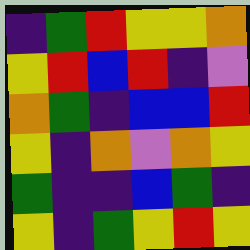[["indigo", "green", "red", "yellow", "yellow", "orange"], ["yellow", "red", "blue", "red", "indigo", "violet"], ["orange", "green", "indigo", "blue", "blue", "red"], ["yellow", "indigo", "orange", "violet", "orange", "yellow"], ["green", "indigo", "indigo", "blue", "green", "indigo"], ["yellow", "indigo", "green", "yellow", "red", "yellow"]]